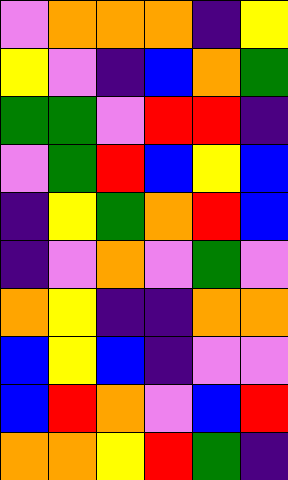[["violet", "orange", "orange", "orange", "indigo", "yellow"], ["yellow", "violet", "indigo", "blue", "orange", "green"], ["green", "green", "violet", "red", "red", "indigo"], ["violet", "green", "red", "blue", "yellow", "blue"], ["indigo", "yellow", "green", "orange", "red", "blue"], ["indigo", "violet", "orange", "violet", "green", "violet"], ["orange", "yellow", "indigo", "indigo", "orange", "orange"], ["blue", "yellow", "blue", "indigo", "violet", "violet"], ["blue", "red", "orange", "violet", "blue", "red"], ["orange", "orange", "yellow", "red", "green", "indigo"]]